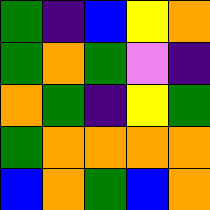[["green", "indigo", "blue", "yellow", "orange"], ["green", "orange", "green", "violet", "indigo"], ["orange", "green", "indigo", "yellow", "green"], ["green", "orange", "orange", "orange", "orange"], ["blue", "orange", "green", "blue", "orange"]]